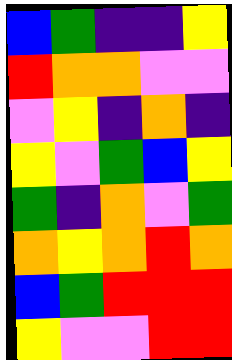[["blue", "green", "indigo", "indigo", "yellow"], ["red", "orange", "orange", "violet", "violet"], ["violet", "yellow", "indigo", "orange", "indigo"], ["yellow", "violet", "green", "blue", "yellow"], ["green", "indigo", "orange", "violet", "green"], ["orange", "yellow", "orange", "red", "orange"], ["blue", "green", "red", "red", "red"], ["yellow", "violet", "violet", "red", "red"]]